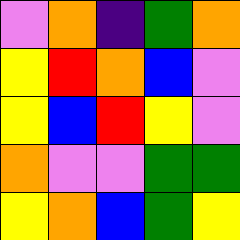[["violet", "orange", "indigo", "green", "orange"], ["yellow", "red", "orange", "blue", "violet"], ["yellow", "blue", "red", "yellow", "violet"], ["orange", "violet", "violet", "green", "green"], ["yellow", "orange", "blue", "green", "yellow"]]